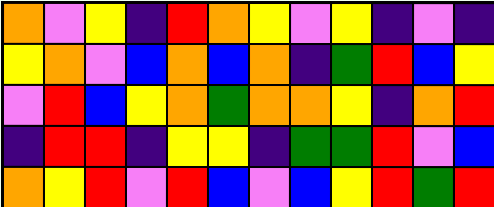[["orange", "violet", "yellow", "indigo", "red", "orange", "yellow", "violet", "yellow", "indigo", "violet", "indigo"], ["yellow", "orange", "violet", "blue", "orange", "blue", "orange", "indigo", "green", "red", "blue", "yellow"], ["violet", "red", "blue", "yellow", "orange", "green", "orange", "orange", "yellow", "indigo", "orange", "red"], ["indigo", "red", "red", "indigo", "yellow", "yellow", "indigo", "green", "green", "red", "violet", "blue"], ["orange", "yellow", "red", "violet", "red", "blue", "violet", "blue", "yellow", "red", "green", "red"]]